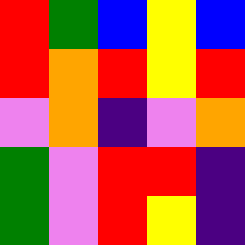[["red", "green", "blue", "yellow", "blue"], ["red", "orange", "red", "yellow", "red"], ["violet", "orange", "indigo", "violet", "orange"], ["green", "violet", "red", "red", "indigo"], ["green", "violet", "red", "yellow", "indigo"]]